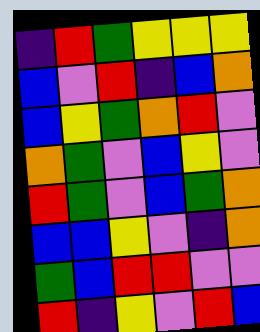[["indigo", "red", "green", "yellow", "yellow", "yellow"], ["blue", "violet", "red", "indigo", "blue", "orange"], ["blue", "yellow", "green", "orange", "red", "violet"], ["orange", "green", "violet", "blue", "yellow", "violet"], ["red", "green", "violet", "blue", "green", "orange"], ["blue", "blue", "yellow", "violet", "indigo", "orange"], ["green", "blue", "red", "red", "violet", "violet"], ["red", "indigo", "yellow", "violet", "red", "blue"]]